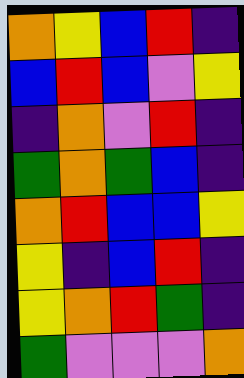[["orange", "yellow", "blue", "red", "indigo"], ["blue", "red", "blue", "violet", "yellow"], ["indigo", "orange", "violet", "red", "indigo"], ["green", "orange", "green", "blue", "indigo"], ["orange", "red", "blue", "blue", "yellow"], ["yellow", "indigo", "blue", "red", "indigo"], ["yellow", "orange", "red", "green", "indigo"], ["green", "violet", "violet", "violet", "orange"]]